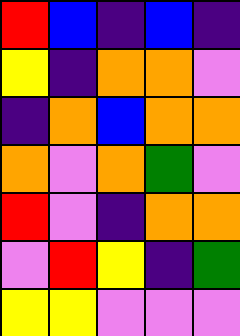[["red", "blue", "indigo", "blue", "indigo"], ["yellow", "indigo", "orange", "orange", "violet"], ["indigo", "orange", "blue", "orange", "orange"], ["orange", "violet", "orange", "green", "violet"], ["red", "violet", "indigo", "orange", "orange"], ["violet", "red", "yellow", "indigo", "green"], ["yellow", "yellow", "violet", "violet", "violet"]]